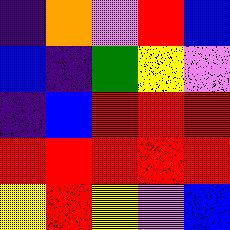[["indigo", "orange", "violet", "red", "blue"], ["blue", "indigo", "green", "yellow", "violet"], ["indigo", "blue", "red", "red", "red"], ["red", "red", "red", "red", "red"], ["yellow", "red", "yellow", "violet", "blue"]]